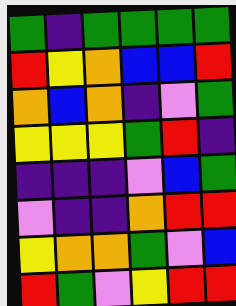[["green", "indigo", "green", "green", "green", "green"], ["red", "yellow", "orange", "blue", "blue", "red"], ["orange", "blue", "orange", "indigo", "violet", "green"], ["yellow", "yellow", "yellow", "green", "red", "indigo"], ["indigo", "indigo", "indigo", "violet", "blue", "green"], ["violet", "indigo", "indigo", "orange", "red", "red"], ["yellow", "orange", "orange", "green", "violet", "blue"], ["red", "green", "violet", "yellow", "red", "red"]]